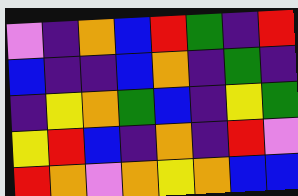[["violet", "indigo", "orange", "blue", "red", "green", "indigo", "red"], ["blue", "indigo", "indigo", "blue", "orange", "indigo", "green", "indigo"], ["indigo", "yellow", "orange", "green", "blue", "indigo", "yellow", "green"], ["yellow", "red", "blue", "indigo", "orange", "indigo", "red", "violet"], ["red", "orange", "violet", "orange", "yellow", "orange", "blue", "blue"]]